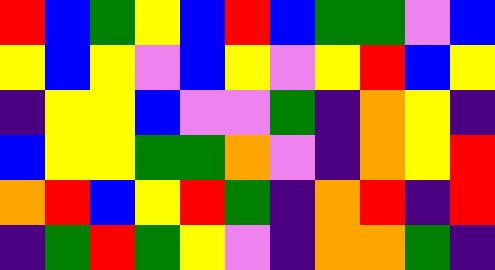[["red", "blue", "green", "yellow", "blue", "red", "blue", "green", "green", "violet", "blue"], ["yellow", "blue", "yellow", "violet", "blue", "yellow", "violet", "yellow", "red", "blue", "yellow"], ["indigo", "yellow", "yellow", "blue", "violet", "violet", "green", "indigo", "orange", "yellow", "indigo"], ["blue", "yellow", "yellow", "green", "green", "orange", "violet", "indigo", "orange", "yellow", "red"], ["orange", "red", "blue", "yellow", "red", "green", "indigo", "orange", "red", "indigo", "red"], ["indigo", "green", "red", "green", "yellow", "violet", "indigo", "orange", "orange", "green", "indigo"]]